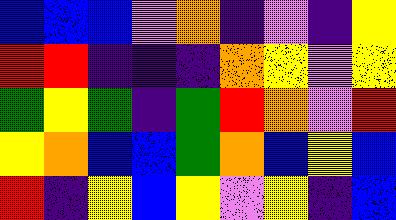[["blue", "blue", "blue", "violet", "orange", "indigo", "violet", "indigo", "yellow"], ["red", "red", "indigo", "indigo", "indigo", "orange", "yellow", "violet", "yellow"], ["green", "yellow", "green", "indigo", "green", "red", "orange", "violet", "red"], ["yellow", "orange", "blue", "blue", "green", "orange", "blue", "yellow", "blue"], ["red", "indigo", "yellow", "blue", "yellow", "violet", "yellow", "indigo", "blue"]]